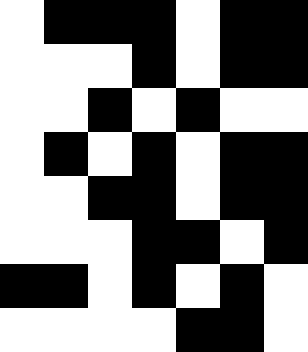[["white", "black", "black", "black", "white", "black", "black"], ["white", "white", "white", "black", "white", "black", "black"], ["white", "white", "black", "white", "black", "white", "white"], ["white", "black", "white", "black", "white", "black", "black"], ["white", "white", "black", "black", "white", "black", "black"], ["white", "white", "white", "black", "black", "white", "black"], ["black", "black", "white", "black", "white", "black", "white"], ["white", "white", "white", "white", "black", "black", "white"]]